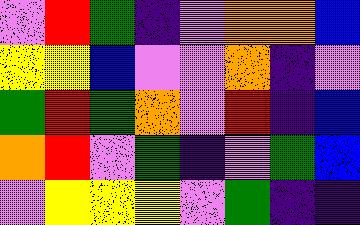[["violet", "red", "green", "indigo", "violet", "orange", "orange", "blue"], ["yellow", "yellow", "blue", "violet", "violet", "orange", "indigo", "violet"], ["green", "red", "green", "orange", "violet", "red", "indigo", "blue"], ["orange", "red", "violet", "green", "indigo", "violet", "green", "blue"], ["violet", "yellow", "yellow", "yellow", "violet", "green", "indigo", "indigo"]]